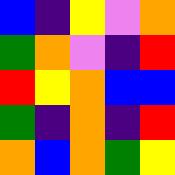[["blue", "indigo", "yellow", "violet", "orange"], ["green", "orange", "violet", "indigo", "red"], ["red", "yellow", "orange", "blue", "blue"], ["green", "indigo", "orange", "indigo", "red"], ["orange", "blue", "orange", "green", "yellow"]]